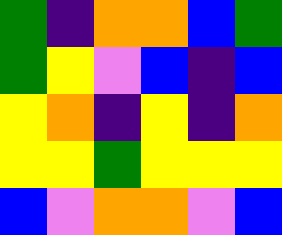[["green", "indigo", "orange", "orange", "blue", "green"], ["green", "yellow", "violet", "blue", "indigo", "blue"], ["yellow", "orange", "indigo", "yellow", "indigo", "orange"], ["yellow", "yellow", "green", "yellow", "yellow", "yellow"], ["blue", "violet", "orange", "orange", "violet", "blue"]]